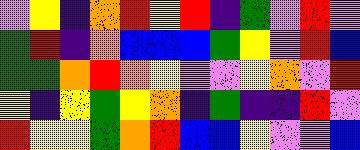[["violet", "yellow", "indigo", "orange", "red", "yellow", "red", "indigo", "green", "violet", "red", "violet"], ["green", "red", "indigo", "orange", "blue", "blue", "blue", "green", "yellow", "violet", "red", "blue"], ["green", "green", "orange", "red", "orange", "yellow", "violet", "violet", "yellow", "orange", "violet", "red"], ["yellow", "indigo", "yellow", "green", "yellow", "orange", "indigo", "green", "indigo", "indigo", "red", "violet"], ["red", "yellow", "yellow", "green", "orange", "red", "blue", "blue", "yellow", "violet", "violet", "blue"]]